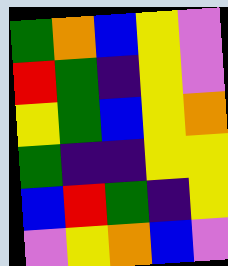[["green", "orange", "blue", "yellow", "violet"], ["red", "green", "indigo", "yellow", "violet"], ["yellow", "green", "blue", "yellow", "orange"], ["green", "indigo", "indigo", "yellow", "yellow"], ["blue", "red", "green", "indigo", "yellow"], ["violet", "yellow", "orange", "blue", "violet"]]